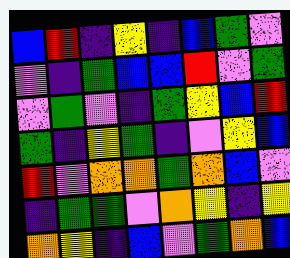[["blue", "red", "indigo", "yellow", "indigo", "blue", "green", "violet"], ["violet", "indigo", "green", "blue", "blue", "red", "violet", "green"], ["violet", "green", "violet", "indigo", "green", "yellow", "blue", "red"], ["green", "indigo", "yellow", "green", "indigo", "violet", "yellow", "blue"], ["red", "violet", "orange", "orange", "green", "orange", "blue", "violet"], ["indigo", "green", "green", "violet", "orange", "yellow", "indigo", "yellow"], ["orange", "yellow", "indigo", "blue", "violet", "green", "orange", "blue"]]